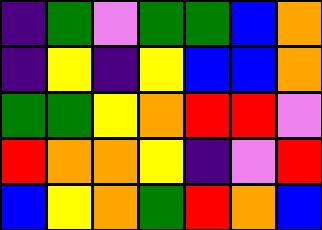[["indigo", "green", "violet", "green", "green", "blue", "orange"], ["indigo", "yellow", "indigo", "yellow", "blue", "blue", "orange"], ["green", "green", "yellow", "orange", "red", "red", "violet"], ["red", "orange", "orange", "yellow", "indigo", "violet", "red"], ["blue", "yellow", "orange", "green", "red", "orange", "blue"]]